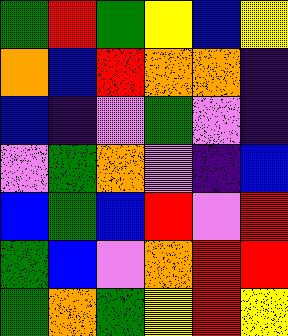[["green", "red", "green", "yellow", "blue", "yellow"], ["orange", "blue", "red", "orange", "orange", "indigo"], ["blue", "indigo", "violet", "green", "violet", "indigo"], ["violet", "green", "orange", "violet", "indigo", "blue"], ["blue", "green", "blue", "red", "violet", "red"], ["green", "blue", "violet", "orange", "red", "red"], ["green", "orange", "green", "yellow", "red", "yellow"]]